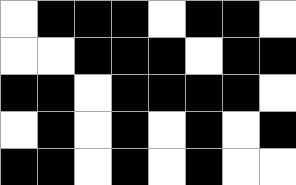[["white", "black", "black", "black", "white", "black", "black", "white"], ["white", "white", "black", "black", "black", "white", "black", "black"], ["black", "black", "white", "black", "black", "black", "black", "white"], ["white", "black", "white", "black", "white", "black", "white", "black"], ["black", "black", "white", "black", "white", "black", "white", "white"]]